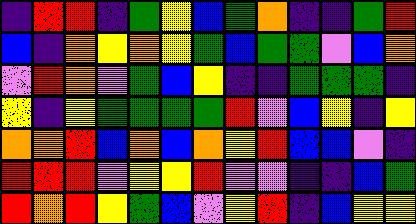[["indigo", "red", "red", "indigo", "green", "yellow", "blue", "green", "orange", "indigo", "indigo", "green", "red"], ["blue", "indigo", "orange", "yellow", "orange", "yellow", "green", "blue", "green", "green", "violet", "blue", "orange"], ["violet", "red", "orange", "violet", "green", "blue", "yellow", "indigo", "indigo", "green", "green", "green", "indigo"], ["yellow", "indigo", "yellow", "green", "green", "green", "green", "red", "violet", "blue", "yellow", "indigo", "yellow"], ["orange", "orange", "red", "blue", "orange", "blue", "orange", "yellow", "red", "blue", "blue", "violet", "indigo"], ["red", "red", "red", "violet", "yellow", "yellow", "red", "violet", "violet", "indigo", "indigo", "blue", "green"], ["red", "orange", "red", "yellow", "green", "blue", "violet", "yellow", "red", "indigo", "blue", "yellow", "yellow"]]